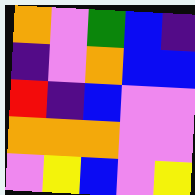[["orange", "violet", "green", "blue", "indigo"], ["indigo", "violet", "orange", "blue", "blue"], ["red", "indigo", "blue", "violet", "violet"], ["orange", "orange", "orange", "violet", "violet"], ["violet", "yellow", "blue", "violet", "yellow"]]